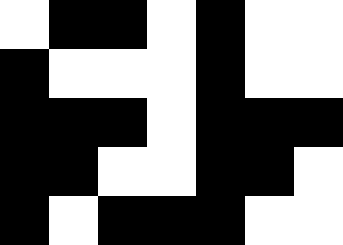[["white", "black", "black", "white", "black", "white", "white"], ["black", "white", "white", "white", "black", "white", "white"], ["black", "black", "black", "white", "black", "black", "black"], ["black", "black", "white", "white", "black", "black", "white"], ["black", "white", "black", "black", "black", "white", "white"]]